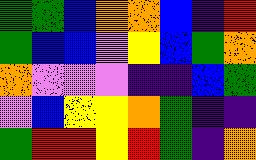[["green", "green", "blue", "orange", "orange", "blue", "indigo", "red"], ["green", "blue", "blue", "violet", "yellow", "blue", "green", "orange"], ["orange", "violet", "violet", "violet", "indigo", "indigo", "blue", "green"], ["violet", "blue", "yellow", "yellow", "orange", "green", "indigo", "indigo"], ["green", "red", "red", "yellow", "red", "green", "indigo", "orange"]]